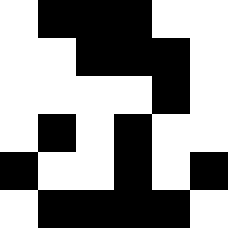[["white", "black", "black", "black", "white", "white"], ["white", "white", "black", "black", "black", "white"], ["white", "white", "white", "white", "black", "white"], ["white", "black", "white", "black", "white", "white"], ["black", "white", "white", "black", "white", "black"], ["white", "black", "black", "black", "black", "white"]]